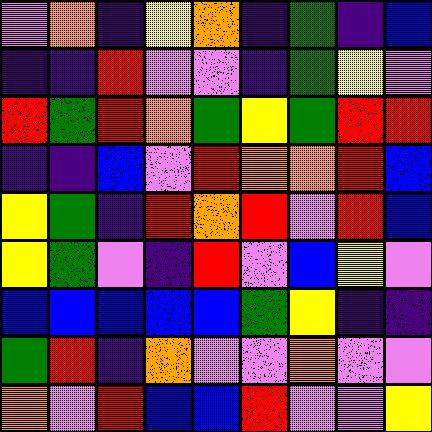[["violet", "orange", "indigo", "yellow", "orange", "indigo", "green", "indigo", "blue"], ["indigo", "indigo", "red", "violet", "violet", "indigo", "green", "yellow", "violet"], ["red", "green", "red", "orange", "green", "yellow", "green", "red", "red"], ["indigo", "indigo", "blue", "violet", "red", "orange", "orange", "red", "blue"], ["yellow", "green", "indigo", "red", "orange", "red", "violet", "red", "blue"], ["yellow", "green", "violet", "indigo", "red", "violet", "blue", "yellow", "violet"], ["blue", "blue", "blue", "blue", "blue", "green", "yellow", "indigo", "indigo"], ["green", "red", "indigo", "orange", "violet", "violet", "orange", "violet", "violet"], ["orange", "violet", "red", "blue", "blue", "red", "violet", "violet", "yellow"]]